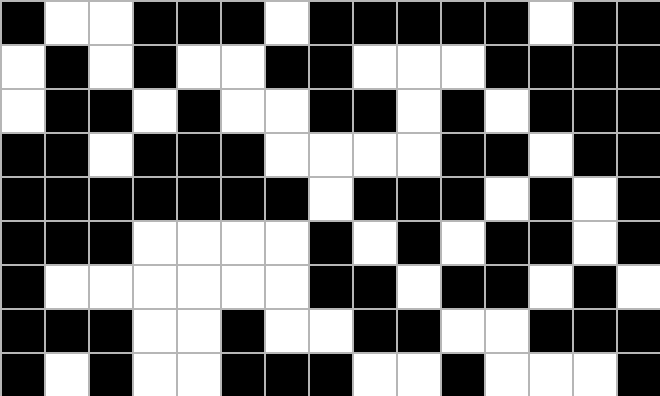[["black", "white", "white", "black", "black", "black", "white", "black", "black", "black", "black", "black", "white", "black", "black"], ["white", "black", "white", "black", "white", "white", "black", "black", "white", "white", "white", "black", "black", "black", "black"], ["white", "black", "black", "white", "black", "white", "white", "black", "black", "white", "black", "white", "black", "black", "black"], ["black", "black", "white", "black", "black", "black", "white", "white", "white", "white", "black", "black", "white", "black", "black"], ["black", "black", "black", "black", "black", "black", "black", "white", "black", "black", "black", "white", "black", "white", "black"], ["black", "black", "black", "white", "white", "white", "white", "black", "white", "black", "white", "black", "black", "white", "black"], ["black", "white", "white", "white", "white", "white", "white", "black", "black", "white", "black", "black", "white", "black", "white"], ["black", "black", "black", "white", "white", "black", "white", "white", "black", "black", "white", "white", "black", "black", "black"], ["black", "white", "black", "white", "white", "black", "black", "black", "white", "white", "black", "white", "white", "white", "black"]]